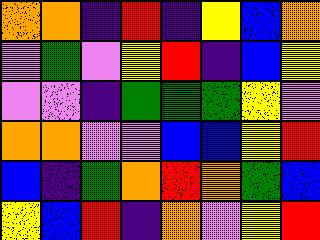[["orange", "orange", "indigo", "red", "indigo", "yellow", "blue", "orange"], ["violet", "green", "violet", "yellow", "red", "indigo", "blue", "yellow"], ["violet", "violet", "indigo", "green", "green", "green", "yellow", "violet"], ["orange", "orange", "violet", "violet", "blue", "blue", "yellow", "red"], ["blue", "indigo", "green", "orange", "red", "orange", "green", "blue"], ["yellow", "blue", "red", "indigo", "orange", "violet", "yellow", "red"]]